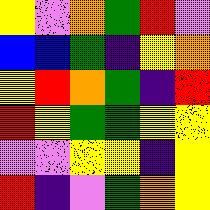[["yellow", "violet", "orange", "green", "red", "violet"], ["blue", "blue", "green", "indigo", "yellow", "orange"], ["yellow", "red", "orange", "green", "indigo", "red"], ["red", "yellow", "green", "green", "yellow", "yellow"], ["violet", "violet", "yellow", "yellow", "indigo", "yellow"], ["red", "indigo", "violet", "green", "orange", "yellow"]]